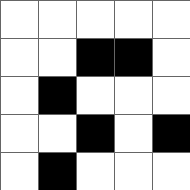[["white", "white", "white", "white", "white"], ["white", "white", "black", "black", "white"], ["white", "black", "white", "white", "white"], ["white", "white", "black", "white", "black"], ["white", "black", "white", "white", "white"]]